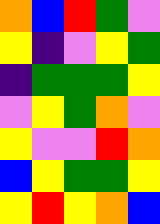[["orange", "blue", "red", "green", "violet"], ["yellow", "indigo", "violet", "yellow", "green"], ["indigo", "green", "green", "green", "yellow"], ["violet", "yellow", "green", "orange", "violet"], ["yellow", "violet", "violet", "red", "orange"], ["blue", "yellow", "green", "green", "yellow"], ["yellow", "red", "yellow", "orange", "blue"]]